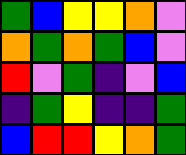[["green", "blue", "yellow", "yellow", "orange", "violet"], ["orange", "green", "orange", "green", "blue", "violet"], ["red", "violet", "green", "indigo", "violet", "blue"], ["indigo", "green", "yellow", "indigo", "indigo", "green"], ["blue", "red", "red", "yellow", "orange", "green"]]